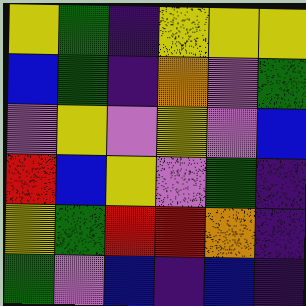[["yellow", "green", "indigo", "yellow", "yellow", "yellow"], ["blue", "green", "indigo", "orange", "violet", "green"], ["violet", "yellow", "violet", "yellow", "violet", "blue"], ["red", "blue", "yellow", "violet", "green", "indigo"], ["yellow", "green", "red", "red", "orange", "indigo"], ["green", "violet", "blue", "indigo", "blue", "indigo"]]